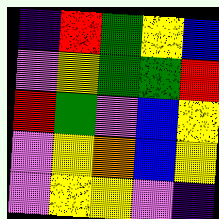[["indigo", "red", "green", "yellow", "blue"], ["violet", "yellow", "green", "green", "red"], ["red", "green", "violet", "blue", "yellow"], ["violet", "yellow", "orange", "blue", "yellow"], ["violet", "yellow", "yellow", "violet", "indigo"]]